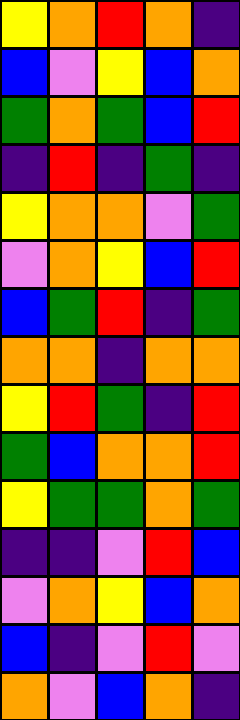[["yellow", "orange", "red", "orange", "indigo"], ["blue", "violet", "yellow", "blue", "orange"], ["green", "orange", "green", "blue", "red"], ["indigo", "red", "indigo", "green", "indigo"], ["yellow", "orange", "orange", "violet", "green"], ["violet", "orange", "yellow", "blue", "red"], ["blue", "green", "red", "indigo", "green"], ["orange", "orange", "indigo", "orange", "orange"], ["yellow", "red", "green", "indigo", "red"], ["green", "blue", "orange", "orange", "red"], ["yellow", "green", "green", "orange", "green"], ["indigo", "indigo", "violet", "red", "blue"], ["violet", "orange", "yellow", "blue", "orange"], ["blue", "indigo", "violet", "red", "violet"], ["orange", "violet", "blue", "orange", "indigo"]]